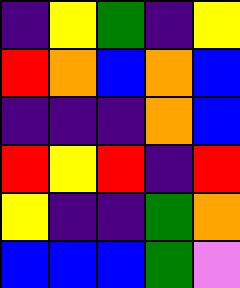[["indigo", "yellow", "green", "indigo", "yellow"], ["red", "orange", "blue", "orange", "blue"], ["indigo", "indigo", "indigo", "orange", "blue"], ["red", "yellow", "red", "indigo", "red"], ["yellow", "indigo", "indigo", "green", "orange"], ["blue", "blue", "blue", "green", "violet"]]